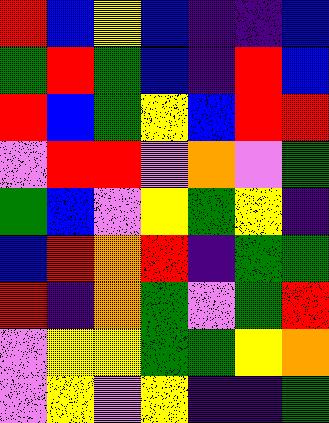[["red", "blue", "yellow", "blue", "indigo", "indigo", "blue"], ["green", "red", "green", "blue", "indigo", "red", "blue"], ["red", "blue", "green", "yellow", "blue", "red", "red"], ["violet", "red", "red", "violet", "orange", "violet", "green"], ["green", "blue", "violet", "yellow", "green", "yellow", "indigo"], ["blue", "red", "orange", "red", "indigo", "green", "green"], ["red", "indigo", "orange", "green", "violet", "green", "red"], ["violet", "yellow", "yellow", "green", "green", "yellow", "orange"], ["violet", "yellow", "violet", "yellow", "indigo", "indigo", "green"]]